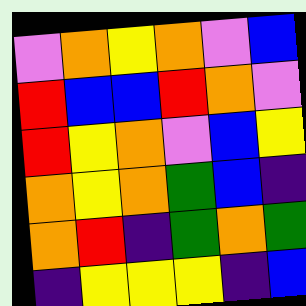[["violet", "orange", "yellow", "orange", "violet", "blue"], ["red", "blue", "blue", "red", "orange", "violet"], ["red", "yellow", "orange", "violet", "blue", "yellow"], ["orange", "yellow", "orange", "green", "blue", "indigo"], ["orange", "red", "indigo", "green", "orange", "green"], ["indigo", "yellow", "yellow", "yellow", "indigo", "blue"]]